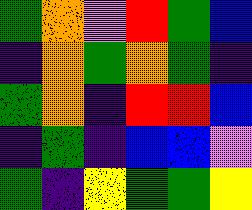[["green", "orange", "violet", "red", "green", "blue"], ["indigo", "orange", "green", "orange", "green", "indigo"], ["green", "orange", "indigo", "red", "red", "blue"], ["indigo", "green", "indigo", "blue", "blue", "violet"], ["green", "indigo", "yellow", "green", "green", "yellow"]]